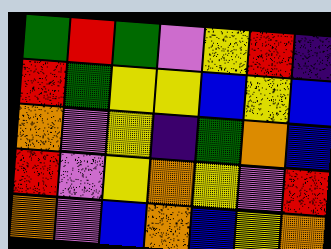[["green", "red", "green", "violet", "yellow", "red", "indigo"], ["red", "green", "yellow", "yellow", "blue", "yellow", "blue"], ["orange", "violet", "yellow", "indigo", "green", "orange", "blue"], ["red", "violet", "yellow", "orange", "yellow", "violet", "red"], ["orange", "violet", "blue", "orange", "blue", "yellow", "orange"]]